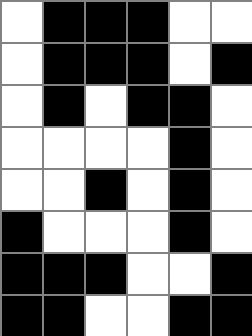[["white", "black", "black", "black", "white", "white"], ["white", "black", "black", "black", "white", "black"], ["white", "black", "white", "black", "black", "white"], ["white", "white", "white", "white", "black", "white"], ["white", "white", "black", "white", "black", "white"], ["black", "white", "white", "white", "black", "white"], ["black", "black", "black", "white", "white", "black"], ["black", "black", "white", "white", "black", "black"]]